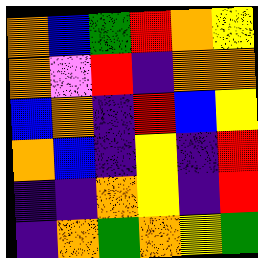[["orange", "blue", "green", "red", "orange", "yellow"], ["orange", "violet", "red", "indigo", "orange", "orange"], ["blue", "orange", "indigo", "red", "blue", "yellow"], ["orange", "blue", "indigo", "yellow", "indigo", "red"], ["indigo", "indigo", "orange", "yellow", "indigo", "red"], ["indigo", "orange", "green", "orange", "yellow", "green"]]